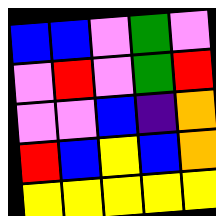[["blue", "blue", "violet", "green", "violet"], ["violet", "red", "violet", "green", "red"], ["violet", "violet", "blue", "indigo", "orange"], ["red", "blue", "yellow", "blue", "orange"], ["yellow", "yellow", "yellow", "yellow", "yellow"]]